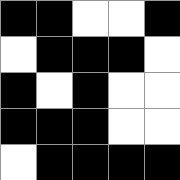[["black", "black", "white", "white", "black"], ["white", "black", "black", "black", "white"], ["black", "white", "black", "white", "white"], ["black", "black", "black", "white", "white"], ["white", "black", "black", "black", "black"]]